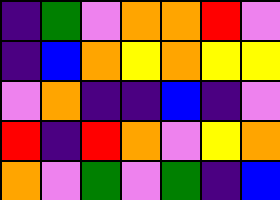[["indigo", "green", "violet", "orange", "orange", "red", "violet"], ["indigo", "blue", "orange", "yellow", "orange", "yellow", "yellow"], ["violet", "orange", "indigo", "indigo", "blue", "indigo", "violet"], ["red", "indigo", "red", "orange", "violet", "yellow", "orange"], ["orange", "violet", "green", "violet", "green", "indigo", "blue"]]